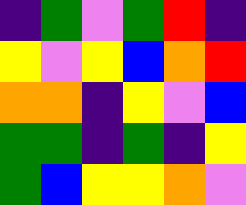[["indigo", "green", "violet", "green", "red", "indigo"], ["yellow", "violet", "yellow", "blue", "orange", "red"], ["orange", "orange", "indigo", "yellow", "violet", "blue"], ["green", "green", "indigo", "green", "indigo", "yellow"], ["green", "blue", "yellow", "yellow", "orange", "violet"]]